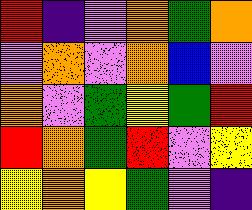[["red", "indigo", "violet", "orange", "green", "orange"], ["violet", "orange", "violet", "orange", "blue", "violet"], ["orange", "violet", "green", "yellow", "green", "red"], ["red", "orange", "green", "red", "violet", "yellow"], ["yellow", "orange", "yellow", "green", "violet", "indigo"]]